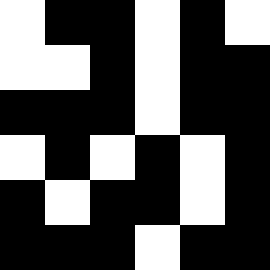[["white", "black", "black", "white", "black", "white"], ["white", "white", "black", "white", "black", "black"], ["black", "black", "black", "white", "black", "black"], ["white", "black", "white", "black", "white", "black"], ["black", "white", "black", "black", "white", "black"], ["black", "black", "black", "white", "black", "black"]]